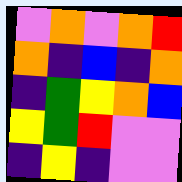[["violet", "orange", "violet", "orange", "red"], ["orange", "indigo", "blue", "indigo", "orange"], ["indigo", "green", "yellow", "orange", "blue"], ["yellow", "green", "red", "violet", "violet"], ["indigo", "yellow", "indigo", "violet", "violet"]]